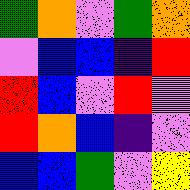[["green", "orange", "violet", "green", "orange"], ["violet", "blue", "blue", "indigo", "red"], ["red", "blue", "violet", "red", "violet"], ["red", "orange", "blue", "indigo", "violet"], ["blue", "blue", "green", "violet", "yellow"]]